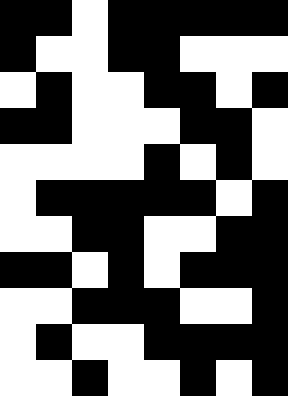[["black", "black", "white", "black", "black", "black", "black", "black"], ["black", "white", "white", "black", "black", "white", "white", "white"], ["white", "black", "white", "white", "black", "black", "white", "black"], ["black", "black", "white", "white", "white", "black", "black", "white"], ["white", "white", "white", "white", "black", "white", "black", "white"], ["white", "black", "black", "black", "black", "black", "white", "black"], ["white", "white", "black", "black", "white", "white", "black", "black"], ["black", "black", "white", "black", "white", "black", "black", "black"], ["white", "white", "black", "black", "black", "white", "white", "black"], ["white", "black", "white", "white", "black", "black", "black", "black"], ["white", "white", "black", "white", "white", "black", "white", "black"]]